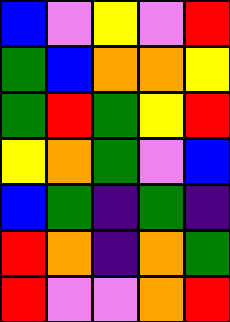[["blue", "violet", "yellow", "violet", "red"], ["green", "blue", "orange", "orange", "yellow"], ["green", "red", "green", "yellow", "red"], ["yellow", "orange", "green", "violet", "blue"], ["blue", "green", "indigo", "green", "indigo"], ["red", "orange", "indigo", "orange", "green"], ["red", "violet", "violet", "orange", "red"]]